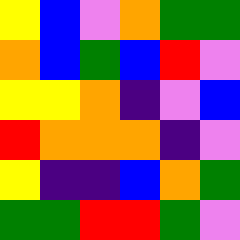[["yellow", "blue", "violet", "orange", "green", "green"], ["orange", "blue", "green", "blue", "red", "violet"], ["yellow", "yellow", "orange", "indigo", "violet", "blue"], ["red", "orange", "orange", "orange", "indigo", "violet"], ["yellow", "indigo", "indigo", "blue", "orange", "green"], ["green", "green", "red", "red", "green", "violet"]]